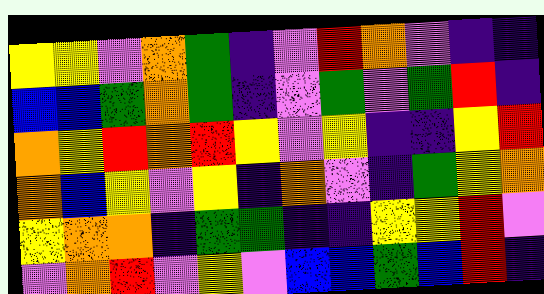[["yellow", "yellow", "violet", "orange", "green", "indigo", "violet", "red", "orange", "violet", "indigo", "indigo"], ["blue", "blue", "green", "orange", "green", "indigo", "violet", "green", "violet", "green", "red", "indigo"], ["orange", "yellow", "red", "orange", "red", "yellow", "violet", "yellow", "indigo", "indigo", "yellow", "red"], ["orange", "blue", "yellow", "violet", "yellow", "indigo", "orange", "violet", "indigo", "green", "yellow", "orange"], ["yellow", "orange", "orange", "indigo", "green", "green", "indigo", "indigo", "yellow", "yellow", "red", "violet"], ["violet", "orange", "red", "violet", "yellow", "violet", "blue", "blue", "green", "blue", "red", "indigo"]]